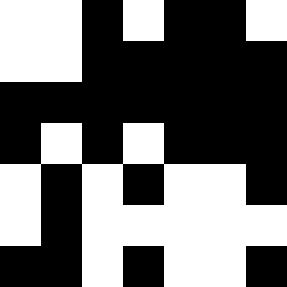[["white", "white", "black", "white", "black", "black", "white"], ["white", "white", "black", "black", "black", "black", "black"], ["black", "black", "black", "black", "black", "black", "black"], ["black", "white", "black", "white", "black", "black", "black"], ["white", "black", "white", "black", "white", "white", "black"], ["white", "black", "white", "white", "white", "white", "white"], ["black", "black", "white", "black", "white", "white", "black"]]